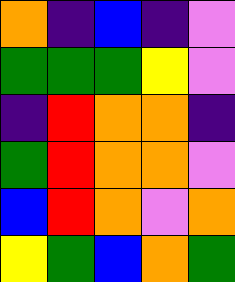[["orange", "indigo", "blue", "indigo", "violet"], ["green", "green", "green", "yellow", "violet"], ["indigo", "red", "orange", "orange", "indigo"], ["green", "red", "orange", "orange", "violet"], ["blue", "red", "orange", "violet", "orange"], ["yellow", "green", "blue", "orange", "green"]]